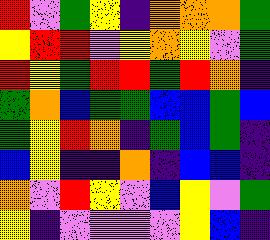[["red", "violet", "green", "yellow", "indigo", "orange", "orange", "orange", "green"], ["yellow", "red", "red", "violet", "yellow", "orange", "yellow", "violet", "green"], ["red", "yellow", "green", "red", "red", "green", "red", "orange", "indigo"], ["green", "orange", "blue", "green", "green", "blue", "blue", "green", "blue"], ["green", "yellow", "red", "orange", "indigo", "green", "blue", "green", "indigo"], ["blue", "yellow", "indigo", "indigo", "orange", "indigo", "blue", "blue", "indigo"], ["orange", "violet", "red", "yellow", "violet", "blue", "yellow", "violet", "green"], ["yellow", "indigo", "violet", "violet", "violet", "violet", "yellow", "blue", "indigo"]]